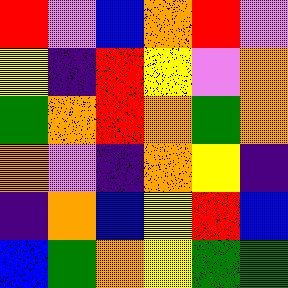[["red", "violet", "blue", "orange", "red", "violet"], ["yellow", "indigo", "red", "yellow", "violet", "orange"], ["green", "orange", "red", "orange", "green", "orange"], ["orange", "violet", "indigo", "orange", "yellow", "indigo"], ["indigo", "orange", "blue", "yellow", "red", "blue"], ["blue", "green", "orange", "yellow", "green", "green"]]